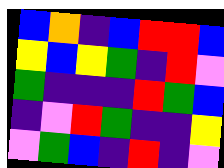[["blue", "orange", "indigo", "blue", "red", "red", "blue"], ["yellow", "blue", "yellow", "green", "indigo", "red", "violet"], ["green", "indigo", "indigo", "indigo", "red", "green", "blue"], ["indigo", "violet", "red", "green", "indigo", "indigo", "yellow"], ["violet", "green", "blue", "indigo", "red", "indigo", "violet"]]